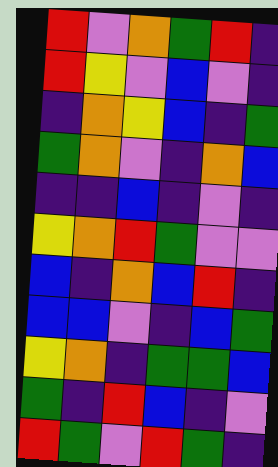[["red", "violet", "orange", "green", "red", "indigo"], ["red", "yellow", "violet", "blue", "violet", "indigo"], ["indigo", "orange", "yellow", "blue", "indigo", "green"], ["green", "orange", "violet", "indigo", "orange", "blue"], ["indigo", "indigo", "blue", "indigo", "violet", "indigo"], ["yellow", "orange", "red", "green", "violet", "violet"], ["blue", "indigo", "orange", "blue", "red", "indigo"], ["blue", "blue", "violet", "indigo", "blue", "green"], ["yellow", "orange", "indigo", "green", "green", "blue"], ["green", "indigo", "red", "blue", "indigo", "violet"], ["red", "green", "violet", "red", "green", "indigo"]]